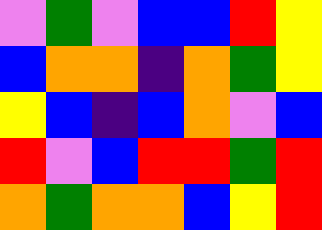[["violet", "green", "violet", "blue", "blue", "red", "yellow"], ["blue", "orange", "orange", "indigo", "orange", "green", "yellow"], ["yellow", "blue", "indigo", "blue", "orange", "violet", "blue"], ["red", "violet", "blue", "red", "red", "green", "red"], ["orange", "green", "orange", "orange", "blue", "yellow", "red"]]